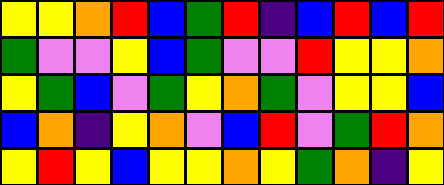[["yellow", "yellow", "orange", "red", "blue", "green", "red", "indigo", "blue", "red", "blue", "red"], ["green", "violet", "violet", "yellow", "blue", "green", "violet", "violet", "red", "yellow", "yellow", "orange"], ["yellow", "green", "blue", "violet", "green", "yellow", "orange", "green", "violet", "yellow", "yellow", "blue"], ["blue", "orange", "indigo", "yellow", "orange", "violet", "blue", "red", "violet", "green", "red", "orange"], ["yellow", "red", "yellow", "blue", "yellow", "yellow", "orange", "yellow", "green", "orange", "indigo", "yellow"]]